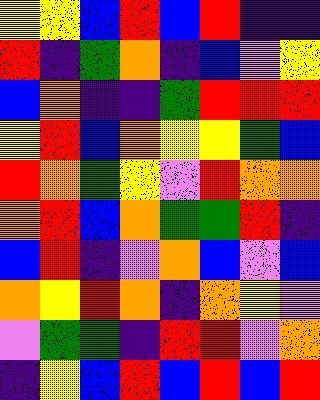[["yellow", "yellow", "blue", "red", "blue", "red", "indigo", "indigo"], ["red", "indigo", "green", "orange", "indigo", "blue", "violet", "yellow"], ["blue", "orange", "indigo", "indigo", "green", "red", "red", "red"], ["yellow", "red", "blue", "orange", "yellow", "yellow", "green", "blue"], ["red", "orange", "green", "yellow", "violet", "red", "orange", "orange"], ["orange", "red", "blue", "orange", "green", "green", "red", "indigo"], ["blue", "red", "indigo", "violet", "orange", "blue", "violet", "blue"], ["orange", "yellow", "red", "orange", "indigo", "orange", "yellow", "violet"], ["violet", "green", "green", "indigo", "red", "red", "violet", "orange"], ["indigo", "yellow", "blue", "red", "blue", "red", "blue", "red"]]